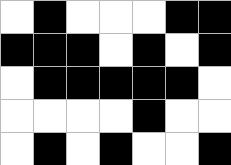[["white", "black", "white", "white", "white", "black", "black"], ["black", "black", "black", "white", "black", "white", "black"], ["white", "black", "black", "black", "black", "black", "white"], ["white", "white", "white", "white", "black", "white", "white"], ["white", "black", "white", "black", "white", "white", "black"]]